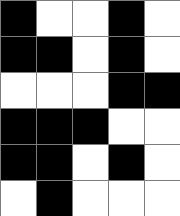[["black", "white", "white", "black", "white"], ["black", "black", "white", "black", "white"], ["white", "white", "white", "black", "black"], ["black", "black", "black", "white", "white"], ["black", "black", "white", "black", "white"], ["white", "black", "white", "white", "white"]]